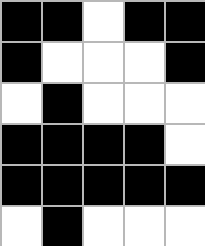[["black", "black", "white", "black", "black"], ["black", "white", "white", "white", "black"], ["white", "black", "white", "white", "white"], ["black", "black", "black", "black", "white"], ["black", "black", "black", "black", "black"], ["white", "black", "white", "white", "white"]]